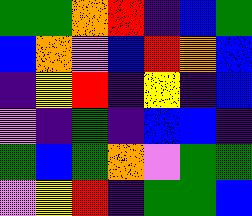[["green", "green", "orange", "red", "indigo", "blue", "green"], ["blue", "orange", "violet", "blue", "red", "orange", "blue"], ["indigo", "yellow", "red", "indigo", "yellow", "indigo", "blue"], ["violet", "indigo", "green", "indigo", "blue", "blue", "indigo"], ["green", "blue", "green", "orange", "violet", "green", "green"], ["violet", "yellow", "red", "indigo", "green", "green", "blue"]]